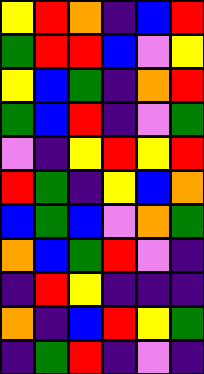[["yellow", "red", "orange", "indigo", "blue", "red"], ["green", "red", "red", "blue", "violet", "yellow"], ["yellow", "blue", "green", "indigo", "orange", "red"], ["green", "blue", "red", "indigo", "violet", "green"], ["violet", "indigo", "yellow", "red", "yellow", "red"], ["red", "green", "indigo", "yellow", "blue", "orange"], ["blue", "green", "blue", "violet", "orange", "green"], ["orange", "blue", "green", "red", "violet", "indigo"], ["indigo", "red", "yellow", "indigo", "indigo", "indigo"], ["orange", "indigo", "blue", "red", "yellow", "green"], ["indigo", "green", "red", "indigo", "violet", "indigo"]]